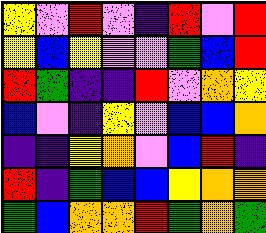[["yellow", "violet", "red", "violet", "indigo", "red", "violet", "red"], ["yellow", "blue", "yellow", "violet", "violet", "green", "blue", "red"], ["red", "green", "indigo", "indigo", "red", "violet", "orange", "yellow"], ["blue", "violet", "indigo", "yellow", "violet", "blue", "blue", "orange"], ["indigo", "indigo", "yellow", "orange", "violet", "blue", "red", "indigo"], ["red", "indigo", "green", "blue", "blue", "yellow", "orange", "orange"], ["green", "blue", "orange", "orange", "red", "green", "orange", "green"]]